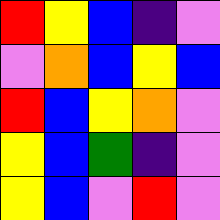[["red", "yellow", "blue", "indigo", "violet"], ["violet", "orange", "blue", "yellow", "blue"], ["red", "blue", "yellow", "orange", "violet"], ["yellow", "blue", "green", "indigo", "violet"], ["yellow", "blue", "violet", "red", "violet"]]